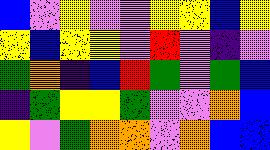[["blue", "violet", "yellow", "violet", "violet", "yellow", "yellow", "blue", "yellow"], ["yellow", "blue", "yellow", "yellow", "violet", "red", "violet", "indigo", "violet"], ["green", "orange", "indigo", "blue", "red", "green", "violet", "green", "blue"], ["indigo", "green", "yellow", "yellow", "green", "violet", "violet", "orange", "blue"], ["yellow", "violet", "green", "orange", "orange", "violet", "orange", "blue", "blue"]]